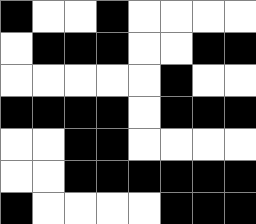[["black", "white", "white", "black", "white", "white", "white", "white"], ["white", "black", "black", "black", "white", "white", "black", "black"], ["white", "white", "white", "white", "white", "black", "white", "white"], ["black", "black", "black", "black", "white", "black", "black", "black"], ["white", "white", "black", "black", "white", "white", "white", "white"], ["white", "white", "black", "black", "black", "black", "black", "black"], ["black", "white", "white", "white", "white", "black", "black", "black"]]